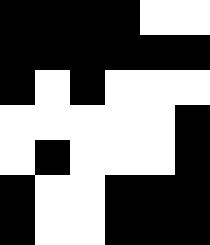[["black", "black", "black", "black", "white", "white"], ["black", "black", "black", "black", "black", "black"], ["black", "white", "black", "white", "white", "white"], ["white", "white", "white", "white", "white", "black"], ["white", "black", "white", "white", "white", "black"], ["black", "white", "white", "black", "black", "black"], ["black", "white", "white", "black", "black", "black"]]